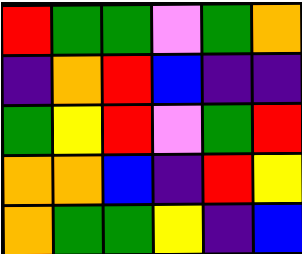[["red", "green", "green", "violet", "green", "orange"], ["indigo", "orange", "red", "blue", "indigo", "indigo"], ["green", "yellow", "red", "violet", "green", "red"], ["orange", "orange", "blue", "indigo", "red", "yellow"], ["orange", "green", "green", "yellow", "indigo", "blue"]]